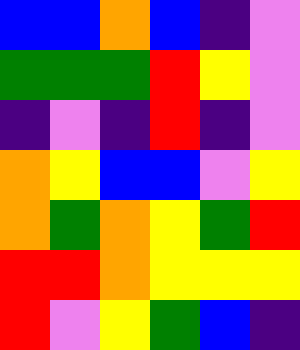[["blue", "blue", "orange", "blue", "indigo", "violet"], ["green", "green", "green", "red", "yellow", "violet"], ["indigo", "violet", "indigo", "red", "indigo", "violet"], ["orange", "yellow", "blue", "blue", "violet", "yellow"], ["orange", "green", "orange", "yellow", "green", "red"], ["red", "red", "orange", "yellow", "yellow", "yellow"], ["red", "violet", "yellow", "green", "blue", "indigo"]]